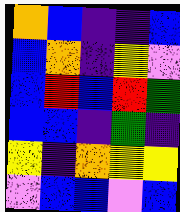[["orange", "blue", "indigo", "indigo", "blue"], ["blue", "orange", "indigo", "yellow", "violet"], ["blue", "red", "blue", "red", "green"], ["blue", "blue", "indigo", "green", "indigo"], ["yellow", "indigo", "orange", "yellow", "yellow"], ["violet", "blue", "blue", "violet", "blue"]]